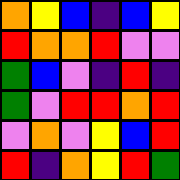[["orange", "yellow", "blue", "indigo", "blue", "yellow"], ["red", "orange", "orange", "red", "violet", "violet"], ["green", "blue", "violet", "indigo", "red", "indigo"], ["green", "violet", "red", "red", "orange", "red"], ["violet", "orange", "violet", "yellow", "blue", "red"], ["red", "indigo", "orange", "yellow", "red", "green"]]